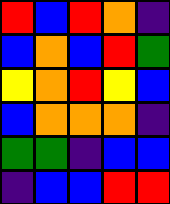[["red", "blue", "red", "orange", "indigo"], ["blue", "orange", "blue", "red", "green"], ["yellow", "orange", "red", "yellow", "blue"], ["blue", "orange", "orange", "orange", "indigo"], ["green", "green", "indigo", "blue", "blue"], ["indigo", "blue", "blue", "red", "red"]]